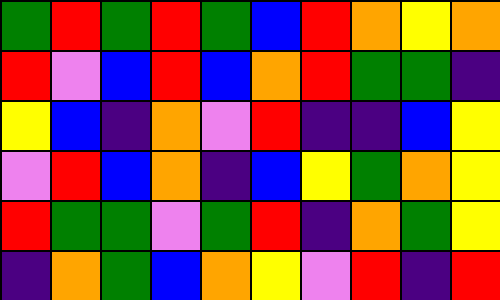[["green", "red", "green", "red", "green", "blue", "red", "orange", "yellow", "orange"], ["red", "violet", "blue", "red", "blue", "orange", "red", "green", "green", "indigo"], ["yellow", "blue", "indigo", "orange", "violet", "red", "indigo", "indigo", "blue", "yellow"], ["violet", "red", "blue", "orange", "indigo", "blue", "yellow", "green", "orange", "yellow"], ["red", "green", "green", "violet", "green", "red", "indigo", "orange", "green", "yellow"], ["indigo", "orange", "green", "blue", "orange", "yellow", "violet", "red", "indigo", "red"]]